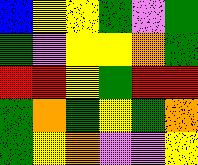[["blue", "yellow", "yellow", "green", "violet", "green"], ["green", "violet", "yellow", "yellow", "orange", "green"], ["red", "red", "yellow", "green", "red", "red"], ["green", "orange", "green", "yellow", "green", "orange"], ["green", "yellow", "orange", "violet", "violet", "yellow"]]